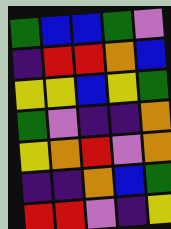[["green", "blue", "blue", "green", "violet"], ["indigo", "red", "red", "orange", "blue"], ["yellow", "yellow", "blue", "yellow", "green"], ["green", "violet", "indigo", "indigo", "orange"], ["yellow", "orange", "red", "violet", "orange"], ["indigo", "indigo", "orange", "blue", "green"], ["red", "red", "violet", "indigo", "yellow"]]